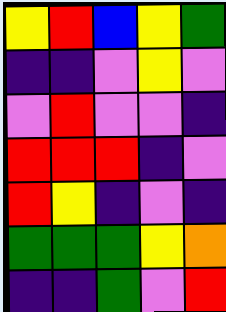[["yellow", "red", "blue", "yellow", "green"], ["indigo", "indigo", "violet", "yellow", "violet"], ["violet", "red", "violet", "violet", "indigo"], ["red", "red", "red", "indigo", "violet"], ["red", "yellow", "indigo", "violet", "indigo"], ["green", "green", "green", "yellow", "orange"], ["indigo", "indigo", "green", "violet", "red"]]